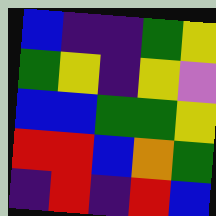[["blue", "indigo", "indigo", "green", "yellow"], ["green", "yellow", "indigo", "yellow", "violet"], ["blue", "blue", "green", "green", "yellow"], ["red", "red", "blue", "orange", "green"], ["indigo", "red", "indigo", "red", "blue"]]